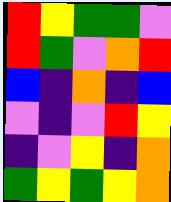[["red", "yellow", "green", "green", "violet"], ["red", "green", "violet", "orange", "red"], ["blue", "indigo", "orange", "indigo", "blue"], ["violet", "indigo", "violet", "red", "yellow"], ["indigo", "violet", "yellow", "indigo", "orange"], ["green", "yellow", "green", "yellow", "orange"]]